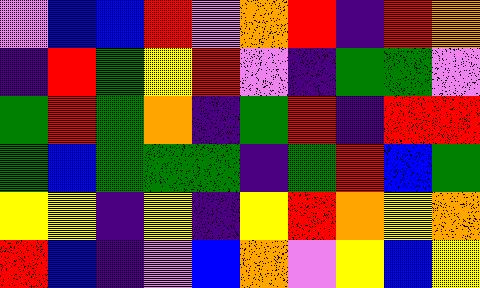[["violet", "blue", "blue", "red", "violet", "orange", "red", "indigo", "red", "orange"], ["indigo", "red", "green", "yellow", "red", "violet", "indigo", "green", "green", "violet"], ["green", "red", "green", "orange", "indigo", "green", "red", "indigo", "red", "red"], ["green", "blue", "green", "green", "green", "indigo", "green", "red", "blue", "green"], ["yellow", "yellow", "indigo", "yellow", "indigo", "yellow", "red", "orange", "yellow", "orange"], ["red", "blue", "indigo", "violet", "blue", "orange", "violet", "yellow", "blue", "yellow"]]